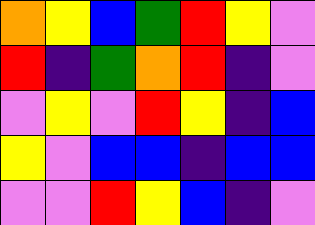[["orange", "yellow", "blue", "green", "red", "yellow", "violet"], ["red", "indigo", "green", "orange", "red", "indigo", "violet"], ["violet", "yellow", "violet", "red", "yellow", "indigo", "blue"], ["yellow", "violet", "blue", "blue", "indigo", "blue", "blue"], ["violet", "violet", "red", "yellow", "blue", "indigo", "violet"]]